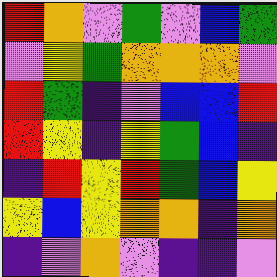[["red", "orange", "violet", "green", "violet", "blue", "green"], ["violet", "yellow", "green", "orange", "orange", "orange", "violet"], ["red", "green", "indigo", "violet", "blue", "blue", "red"], ["red", "yellow", "indigo", "yellow", "green", "blue", "indigo"], ["indigo", "red", "yellow", "red", "green", "blue", "yellow"], ["yellow", "blue", "yellow", "orange", "orange", "indigo", "orange"], ["indigo", "violet", "orange", "violet", "indigo", "indigo", "violet"]]